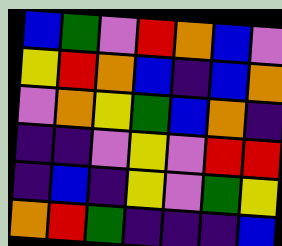[["blue", "green", "violet", "red", "orange", "blue", "violet"], ["yellow", "red", "orange", "blue", "indigo", "blue", "orange"], ["violet", "orange", "yellow", "green", "blue", "orange", "indigo"], ["indigo", "indigo", "violet", "yellow", "violet", "red", "red"], ["indigo", "blue", "indigo", "yellow", "violet", "green", "yellow"], ["orange", "red", "green", "indigo", "indigo", "indigo", "blue"]]